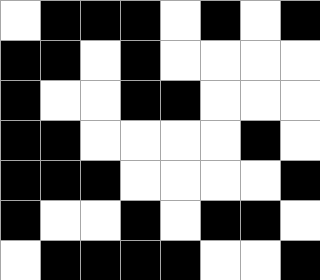[["white", "black", "black", "black", "white", "black", "white", "black"], ["black", "black", "white", "black", "white", "white", "white", "white"], ["black", "white", "white", "black", "black", "white", "white", "white"], ["black", "black", "white", "white", "white", "white", "black", "white"], ["black", "black", "black", "white", "white", "white", "white", "black"], ["black", "white", "white", "black", "white", "black", "black", "white"], ["white", "black", "black", "black", "black", "white", "white", "black"]]